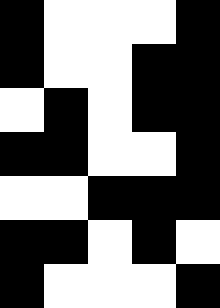[["black", "white", "white", "white", "black"], ["black", "white", "white", "black", "black"], ["white", "black", "white", "black", "black"], ["black", "black", "white", "white", "black"], ["white", "white", "black", "black", "black"], ["black", "black", "white", "black", "white"], ["black", "white", "white", "white", "black"]]